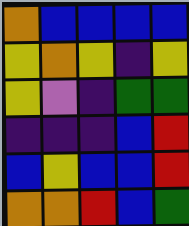[["orange", "blue", "blue", "blue", "blue"], ["yellow", "orange", "yellow", "indigo", "yellow"], ["yellow", "violet", "indigo", "green", "green"], ["indigo", "indigo", "indigo", "blue", "red"], ["blue", "yellow", "blue", "blue", "red"], ["orange", "orange", "red", "blue", "green"]]